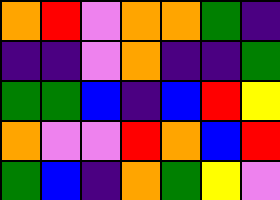[["orange", "red", "violet", "orange", "orange", "green", "indigo"], ["indigo", "indigo", "violet", "orange", "indigo", "indigo", "green"], ["green", "green", "blue", "indigo", "blue", "red", "yellow"], ["orange", "violet", "violet", "red", "orange", "blue", "red"], ["green", "blue", "indigo", "orange", "green", "yellow", "violet"]]